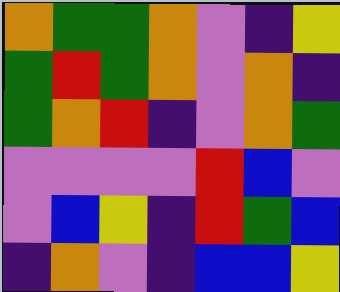[["orange", "green", "green", "orange", "violet", "indigo", "yellow"], ["green", "red", "green", "orange", "violet", "orange", "indigo"], ["green", "orange", "red", "indigo", "violet", "orange", "green"], ["violet", "violet", "violet", "violet", "red", "blue", "violet"], ["violet", "blue", "yellow", "indigo", "red", "green", "blue"], ["indigo", "orange", "violet", "indigo", "blue", "blue", "yellow"]]